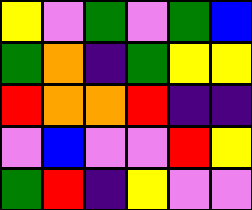[["yellow", "violet", "green", "violet", "green", "blue"], ["green", "orange", "indigo", "green", "yellow", "yellow"], ["red", "orange", "orange", "red", "indigo", "indigo"], ["violet", "blue", "violet", "violet", "red", "yellow"], ["green", "red", "indigo", "yellow", "violet", "violet"]]